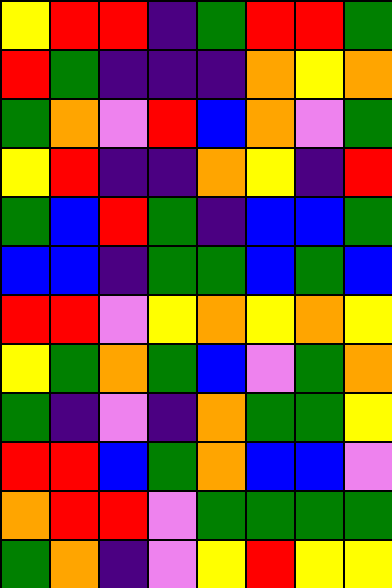[["yellow", "red", "red", "indigo", "green", "red", "red", "green"], ["red", "green", "indigo", "indigo", "indigo", "orange", "yellow", "orange"], ["green", "orange", "violet", "red", "blue", "orange", "violet", "green"], ["yellow", "red", "indigo", "indigo", "orange", "yellow", "indigo", "red"], ["green", "blue", "red", "green", "indigo", "blue", "blue", "green"], ["blue", "blue", "indigo", "green", "green", "blue", "green", "blue"], ["red", "red", "violet", "yellow", "orange", "yellow", "orange", "yellow"], ["yellow", "green", "orange", "green", "blue", "violet", "green", "orange"], ["green", "indigo", "violet", "indigo", "orange", "green", "green", "yellow"], ["red", "red", "blue", "green", "orange", "blue", "blue", "violet"], ["orange", "red", "red", "violet", "green", "green", "green", "green"], ["green", "orange", "indigo", "violet", "yellow", "red", "yellow", "yellow"]]